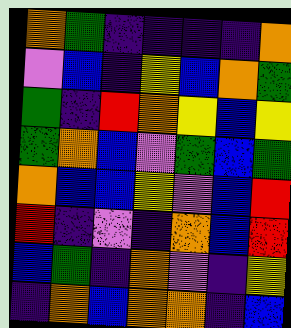[["orange", "green", "indigo", "indigo", "indigo", "indigo", "orange"], ["violet", "blue", "indigo", "yellow", "blue", "orange", "green"], ["green", "indigo", "red", "orange", "yellow", "blue", "yellow"], ["green", "orange", "blue", "violet", "green", "blue", "green"], ["orange", "blue", "blue", "yellow", "violet", "blue", "red"], ["red", "indigo", "violet", "indigo", "orange", "blue", "red"], ["blue", "green", "indigo", "orange", "violet", "indigo", "yellow"], ["indigo", "orange", "blue", "orange", "orange", "indigo", "blue"]]